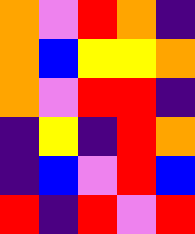[["orange", "violet", "red", "orange", "indigo"], ["orange", "blue", "yellow", "yellow", "orange"], ["orange", "violet", "red", "red", "indigo"], ["indigo", "yellow", "indigo", "red", "orange"], ["indigo", "blue", "violet", "red", "blue"], ["red", "indigo", "red", "violet", "red"]]